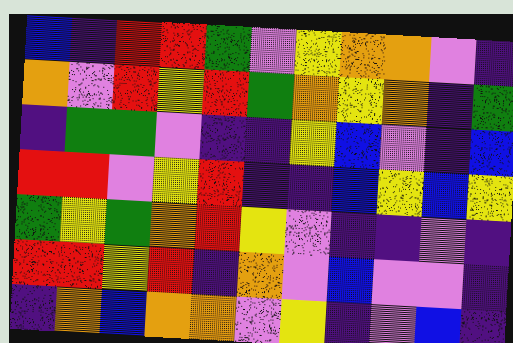[["blue", "indigo", "red", "red", "green", "violet", "yellow", "orange", "orange", "violet", "indigo"], ["orange", "violet", "red", "yellow", "red", "green", "orange", "yellow", "orange", "indigo", "green"], ["indigo", "green", "green", "violet", "indigo", "indigo", "yellow", "blue", "violet", "indigo", "blue"], ["red", "red", "violet", "yellow", "red", "indigo", "indigo", "blue", "yellow", "blue", "yellow"], ["green", "yellow", "green", "orange", "red", "yellow", "violet", "indigo", "indigo", "violet", "indigo"], ["red", "red", "yellow", "red", "indigo", "orange", "violet", "blue", "violet", "violet", "indigo"], ["indigo", "orange", "blue", "orange", "orange", "violet", "yellow", "indigo", "violet", "blue", "indigo"]]